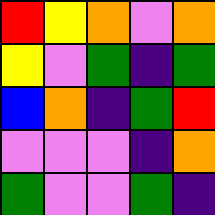[["red", "yellow", "orange", "violet", "orange"], ["yellow", "violet", "green", "indigo", "green"], ["blue", "orange", "indigo", "green", "red"], ["violet", "violet", "violet", "indigo", "orange"], ["green", "violet", "violet", "green", "indigo"]]